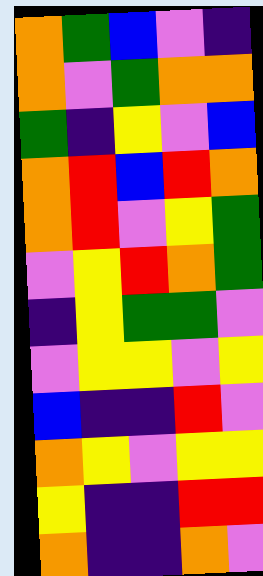[["orange", "green", "blue", "violet", "indigo"], ["orange", "violet", "green", "orange", "orange"], ["green", "indigo", "yellow", "violet", "blue"], ["orange", "red", "blue", "red", "orange"], ["orange", "red", "violet", "yellow", "green"], ["violet", "yellow", "red", "orange", "green"], ["indigo", "yellow", "green", "green", "violet"], ["violet", "yellow", "yellow", "violet", "yellow"], ["blue", "indigo", "indigo", "red", "violet"], ["orange", "yellow", "violet", "yellow", "yellow"], ["yellow", "indigo", "indigo", "red", "red"], ["orange", "indigo", "indigo", "orange", "violet"]]